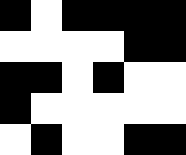[["black", "white", "black", "black", "black", "black"], ["white", "white", "white", "white", "black", "black"], ["black", "black", "white", "black", "white", "white"], ["black", "white", "white", "white", "white", "white"], ["white", "black", "white", "white", "black", "black"]]